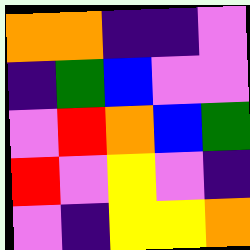[["orange", "orange", "indigo", "indigo", "violet"], ["indigo", "green", "blue", "violet", "violet"], ["violet", "red", "orange", "blue", "green"], ["red", "violet", "yellow", "violet", "indigo"], ["violet", "indigo", "yellow", "yellow", "orange"]]